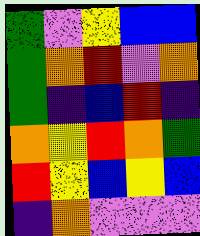[["green", "violet", "yellow", "blue", "blue"], ["green", "orange", "red", "violet", "orange"], ["green", "indigo", "blue", "red", "indigo"], ["orange", "yellow", "red", "orange", "green"], ["red", "yellow", "blue", "yellow", "blue"], ["indigo", "orange", "violet", "violet", "violet"]]